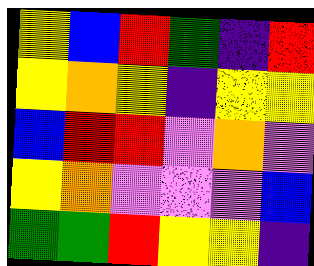[["yellow", "blue", "red", "green", "indigo", "red"], ["yellow", "orange", "yellow", "indigo", "yellow", "yellow"], ["blue", "red", "red", "violet", "orange", "violet"], ["yellow", "orange", "violet", "violet", "violet", "blue"], ["green", "green", "red", "yellow", "yellow", "indigo"]]